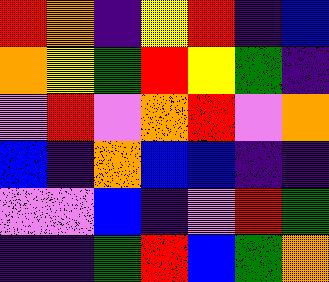[["red", "orange", "indigo", "yellow", "red", "indigo", "blue"], ["orange", "yellow", "green", "red", "yellow", "green", "indigo"], ["violet", "red", "violet", "orange", "red", "violet", "orange"], ["blue", "indigo", "orange", "blue", "blue", "indigo", "indigo"], ["violet", "violet", "blue", "indigo", "violet", "red", "green"], ["indigo", "indigo", "green", "red", "blue", "green", "orange"]]